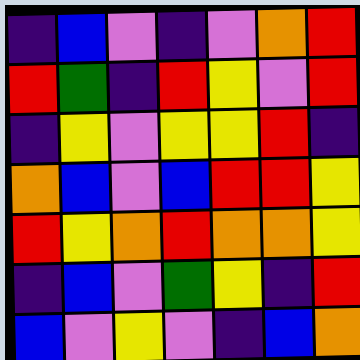[["indigo", "blue", "violet", "indigo", "violet", "orange", "red"], ["red", "green", "indigo", "red", "yellow", "violet", "red"], ["indigo", "yellow", "violet", "yellow", "yellow", "red", "indigo"], ["orange", "blue", "violet", "blue", "red", "red", "yellow"], ["red", "yellow", "orange", "red", "orange", "orange", "yellow"], ["indigo", "blue", "violet", "green", "yellow", "indigo", "red"], ["blue", "violet", "yellow", "violet", "indigo", "blue", "orange"]]